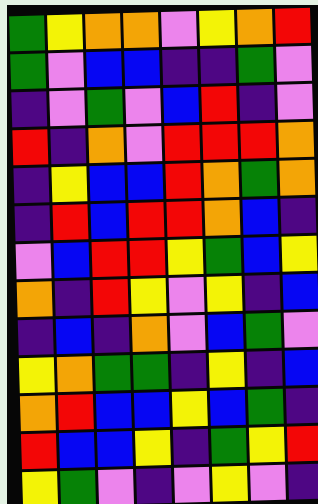[["green", "yellow", "orange", "orange", "violet", "yellow", "orange", "red"], ["green", "violet", "blue", "blue", "indigo", "indigo", "green", "violet"], ["indigo", "violet", "green", "violet", "blue", "red", "indigo", "violet"], ["red", "indigo", "orange", "violet", "red", "red", "red", "orange"], ["indigo", "yellow", "blue", "blue", "red", "orange", "green", "orange"], ["indigo", "red", "blue", "red", "red", "orange", "blue", "indigo"], ["violet", "blue", "red", "red", "yellow", "green", "blue", "yellow"], ["orange", "indigo", "red", "yellow", "violet", "yellow", "indigo", "blue"], ["indigo", "blue", "indigo", "orange", "violet", "blue", "green", "violet"], ["yellow", "orange", "green", "green", "indigo", "yellow", "indigo", "blue"], ["orange", "red", "blue", "blue", "yellow", "blue", "green", "indigo"], ["red", "blue", "blue", "yellow", "indigo", "green", "yellow", "red"], ["yellow", "green", "violet", "indigo", "violet", "yellow", "violet", "indigo"]]